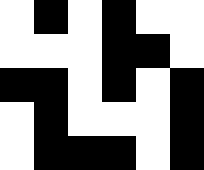[["white", "black", "white", "black", "white", "white"], ["white", "white", "white", "black", "black", "white"], ["black", "black", "white", "black", "white", "black"], ["white", "black", "white", "white", "white", "black"], ["white", "black", "black", "black", "white", "black"]]